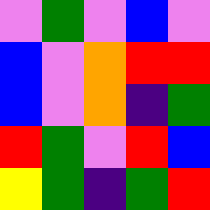[["violet", "green", "violet", "blue", "violet"], ["blue", "violet", "orange", "red", "red"], ["blue", "violet", "orange", "indigo", "green"], ["red", "green", "violet", "red", "blue"], ["yellow", "green", "indigo", "green", "red"]]